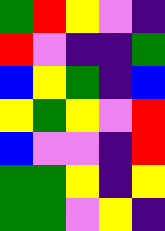[["green", "red", "yellow", "violet", "indigo"], ["red", "violet", "indigo", "indigo", "green"], ["blue", "yellow", "green", "indigo", "blue"], ["yellow", "green", "yellow", "violet", "red"], ["blue", "violet", "violet", "indigo", "red"], ["green", "green", "yellow", "indigo", "yellow"], ["green", "green", "violet", "yellow", "indigo"]]